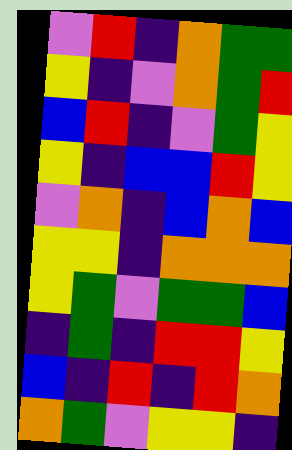[["violet", "red", "indigo", "orange", "green", "green"], ["yellow", "indigo", "violet", "orange", "green", "red"], ["blue", "red", "indigo", "violet", "green", "yellow"], ["yellow", "indigo", "blue", "blue", "red", "yellow"], ["violet", "orange", "indigo", "blue", "orange", "blue"], ["yellow", "yellow", "indigo", "orange", "orange", "orange"], ["yellow", "green", "violet", "green", "green", "blue"], ["indigo", "green", "indigo", "red", "red", "yellow"], ["blue", "indigo", "red", "indigo", "red", "orange"], ["orange", "green", "violet", "yellow", "yellow", "indigo"]]